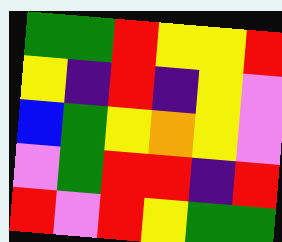[["green", "green", "red", "yellow", "yellow", "red"], ["yellow", "indigo", "red", "indigo", "yellow", "violet"], ["blue", "green", "yellow", "orange", "yellow", "violet"], ["violet", "green", "red", "red", "indigo", "red"], ["red", "violet", "red", "yellow", "green", "green"]]